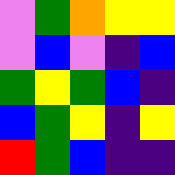[["violet", "green", "orange", "yellow", "yellow"], ["violet", "blue", "violet", "indigo", "blue"], ["green", "yellow", "green", "blue", "indigo"], ["blue", "green", "yellow", "indigo", "yellow"], ["red", "green", "blue", "indigo", "indigo"]]